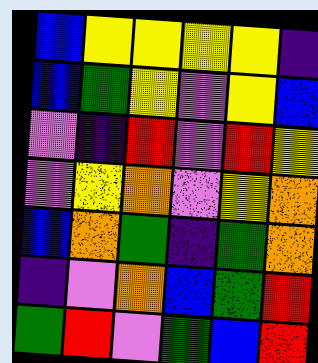[["blue", "yellow", "yellow", "yellow", "yellow", "indigo"], ["blue", "green", "yellow", "violet", "yellow", "blue"], ["violet", "indigo", "red", "violet", "red", "yellow"], ["violet", "yellow", "orange", "violet", "yellow", "orange"], ["blue", "orange", "green", "indigo", "green", "orange"], ["indigo", "violet", "orange", "blue", "green", "red"], ["green", "red", "violet", "green", "blue", "red"]]